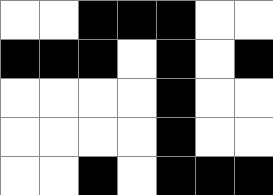[["white", "white", "black", "black", "black", "white", "white"], ["black", "black", "black", "white", "black", "white", "black"], ["white", "white", "white", "white", "black", "white", "white"], ["white", "white", "white", "white", "black", "white", "white"], ["white", "white", "black", "white", "black", "black", "black"]]